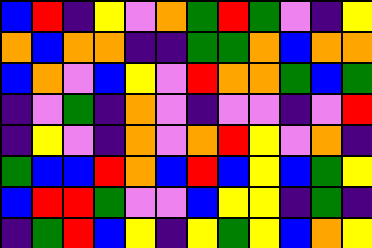[["blue", "red", "indigo", "yellow", "violet", "orange", "green", "red", "green", "violet", "indigo", "yellow"], ["orange", "blue", "orange", "orange", "indigo", "indigo", "green", "green", "orange", "blue", "orange", "orange"], ["blue", "orange", "violet", "blue", "yellow", "violet", "red", "orange", "orange", "green", "blue", "green"], ["indigo", "violet", "green", "indigo", "orange", "violet", "indigo", "violet", "violet", "indigo", "violet", "red"], ["indigo", "yellow", "violet", "indigo", "orange", "violet", "orange", "red", "yellow", "violet", "orange", "indigo"], ["green", "blue", "blue", "red", "orange", "blue", "red", "blue", "yellow", "blue", "green", "yellow"], ["blue", "red", "red", "green", "violet", "violet", "blue", "yellow", "yellow", "indigo", "green", "indigo"], ["indigo", "green", "red", "blue", "yellow", "indigo", "yellow", "green", "yellow", "blue", "orange", "yellow"]]